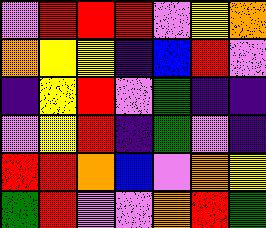[["violet", "red", "red", "red", "violet", "yellow", "orange"], ["orange", "yellow", "yellow", "indigo", "blue", "red", "violet"], ["indigo", "yellow", "red", "violet", "green", "indigo", "indigo"], ["violet", "yellow", "red", "indigo", "green", "violet", "indigo"], ["red", "red", "orange", "blue", "violet", "orange", "yellow"], ["green", "red", "violet", "violet", "orange", "red", "green"]]